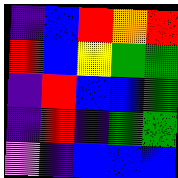[["indigo", "blue", "red", "orange", "red"], ["red", "blue", "yellow", "green", "green"], ["indigo", "red", "blue", "blue", "green"], ["indigo", "red", "indigo", "green", "green"], ["violet", "indigo", "blue", "blue", "blue"]]